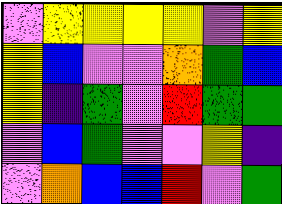[["violet", "yellow", "yellow", "yellow", "yellow", "violet", "yellow"], ["yellow", "blue", "violet", "violet", "orange", "green", "blue"], ["yellow", "indigo", "green", "violet", "red", "green", "green"], ["violet", "blue", "green", "violet", "violet", "yellow", "indigo"], ["violet", "orange", "blue", "blue", "red", "violet", "green"]]